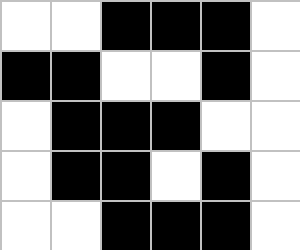[["white", "white", "black", "black", "black", "white"], ["black", "black", "white", "white", "black", "white"], ["white", "black", "black", "black", "white", "white"], ["white", "black", "black", "white", "black", "white"], ["white", "white", "black", "black", "black", "white"]]